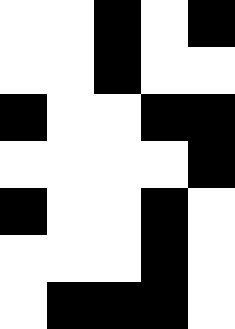[["white", "white", "black", "white", "black"], ["white", "white", "black", "white", "white"], ["black", "white", "white", "black", "black"], ["white", "white", "white", "white", "black"], ["black", "white", "white", "black", "white"], ["white", "white", "white", "black", "white"], ["white", "black", "black", "black", "white"]]